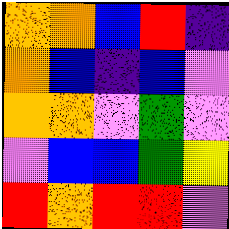[["orange", "orange", "blue", "red", "indigo"], ["orange", "blue", "indigo", "blue", "violet"], ["orange", "orange", "violet", "green", "violet"], ["violet", "blue", "blue", "green", "yellow"], ["red", "orange", "red", "red", "violet"]]